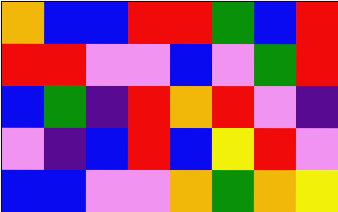[["orange", "blue", "blue", "red", "red", "green", "blue", "red"], ["red", "red", "violet", "violet", "blue", "violet", "green", "red"], ["blue", "green", "indigo", "red", "orange", "red", "violet", "indigo"], ["violet", "indigo", "blue", "red", "blue", "yellow", "red", "violet"], ["blue", "blue", "violet", "violet", "orange", "green", "orange", "yellow"]]